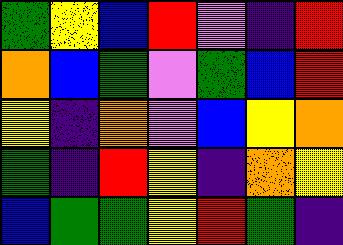[["green", "yellow", "blue", "red", "violet", "indigo", "red"], ["orange", "blue", "green", "violet", "green", "blue", "red"], ["yellow", "indigo", "orange", "violet", "blue", "yellow", "orange"], ["green", "indigo", "red", "yellow", "indigo", "orange", "yellow"], ["blue", "green", "green", "yellow", "red", "green", "indigo"]]